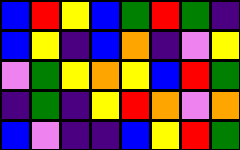[["blue", "red", "yellow", "blue", "green", "red", "green", "indigo"], ["blue", "yellow", "indigo", "blue", "orange", "indigo", "violet", "yellow"], ["violet", "green", "yellow", "orange", "yellow", "blue", "red", "green"], ["indigo", "green", "indigo", "yellow", "red", "orange", "violet", "orange"], ["blue", "violet", "indigo", "indigo", "blue", "yellow", "red", "green"]]